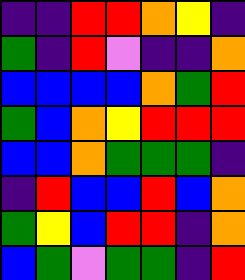[["indigo", "indigo", "red", "red", "orange", "yellow", "indigo"], ["green", "indigo", "red", "violet", "indigo", "indigo", "orange"], ["blue", "blue", "blue", "blue", "orange", "green", "red"], ["green", "blue", "orange", "yellow", "red", "red", "red"], ["blue", "blue", "orange", "green", "green", "green", "indigo"], ["indigo", "red", "blue", "blue", "red", "blue", "orange"], ["green", "yellow", "blue", "red", "red", "indigo", "orange"], ["blue", "green", "violet", "green", "green", "indigo", "red"]]